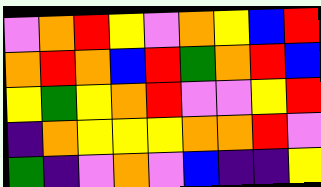[["violet", "orange", "red", "yellow", "violet", "orange", "yellow", "blue", "red"], ["orange", "red", "orange", "blue", "red", "green", "orange", "red", "blue"], ["yellow", "green", "yellow", "orange", "red", "violet", "violet", "yellow", "red"], ["indigo", "orange", "yellow", "yellow", "yellow", "orange", "orange", "red", "violet"], ["green", "indigo", "violet", "orange", "violet", "blue", "indigo", "indigo", "yellow"]]